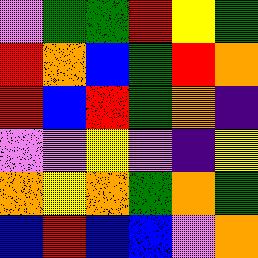[["violet", "green", "green", "red", "yellow", "green"], ["red", "orange", "blue", "green", "red", "orange"], ["red", "blue", "red", "green", "orange", "indigo"], ["violet", "violet", "yellow", "violet", "indigo", "yellow"], ["orange", "yellow", "orange", "green", "orange", "green"], ["blue", "red", "blue", "blue", "violet", "orange"]]